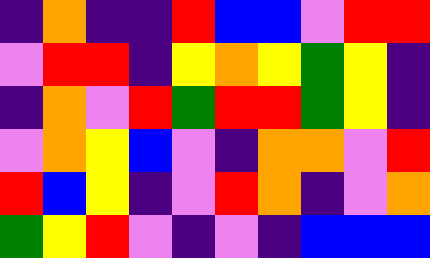[["indigo", "orange", "indigo", "indigo", "red", "blue", "blue", "violet", "red", "red"], ["violet", "red", "red", "indigo", "yellow", "orange", "yellow", "green", "yellow", "indigo"], ["indigo", "orange", "violet", "red", "green", "red", "red", "green", "yellow", "indigo"], ["violet", "orange", "yellow", "blue", "violet", "indigo", "orange", "orange", "violet", "red"], ["red", "blue", "yellow", "indigo", "violet", "red", "orange", "indigo", "violet", "orange"], ["green", "yellow", "red", "violet", "indigo", "violet", "indigo", "blue", "blue", "blue"]]